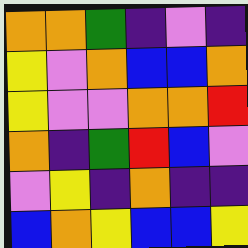[["orange", "orange", "green", "indigo", "violet", "indigo"], ["yellow", "violet", "orange", "blue", "blue", "orange"], ["yellow", "violet", "violet", "orange", "orange", "red"], ["orange", "indigo", "green", "red", "blue", "violet"], ["violet", "yellow", "indigo", "orange", "indigo", "indigo"], ["blue", "orange", "yellow", "blue", "blue", "yellow"]]